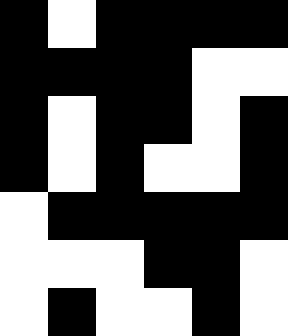[["black", "white", "black", "black", "black", "black"], ["black", "black", "black", "black", "white", "white"], ["black", "white", "black", "black", "white", "black"], ["black", "white", "black", "white", "white", "black"], ["white", "black", "black", "black", "black", "black"], ["white", "white", "white", "black", "black", "white"], ["white", "black", "white", "white", "black", "white"]]